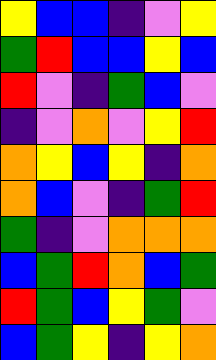[["yellow", "blue", "blue", "indigo", "violet", "yellow"], ["green", "red", "blue", "blue", "yellow", "blue"], ["red", "violet", "indigo", "green", "blue", "violet"], ["indigo", "violet", "orange", "violet", "yellow", "red"], ["orange", "yellow", "blue", "yellow", "indigo", "orange"], ["orange", "blue", "violet", "indigo", "green", "red"], ["green", "indigo", "violet", "orange", "orange", "orange"], ["blue", "green", "red", "orange", "blue", "green"], ["red", "green", "blue", "yellow", "green", "violet"], ["blue", "green", "yellow", "indigo", "yellow", "orange"]]